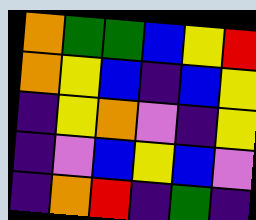[["orange", "green", "green", "blue", "yellow", "red"], ["orange", "yellow", "blue", "indigo", "blue", "yellow"], ["indigo", "yellow", "orange", "violet", "indigo", "yellow"], ["indigo", "violet", "blue", "yellow", "blue", "violet"], ["indigo", "orange", "red", "indigo", "green", "indigo"]]